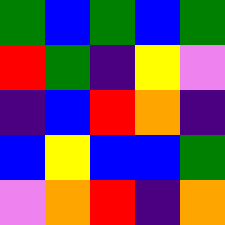[["green", "blue", "green", "blue", "green"], ["red", "green", "indigo", "yellow", "violet"], ["indigo", "blue", "red", "orange", "indigo"], ["blue", "yellow", "blue", "blue", "green"], ["violet", "orange", "red", "indigo", "orange"]]